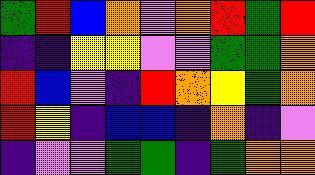[["green", "red", "blue", "orange", "violet", "orange", "red", "green", "red"], ["indigo", "indigo", "yellow", "yellow", "violet", "violet", "green", "green", "orange"], ["red", "blue", "violet", "indigo", "red", "orange", "yellow", "green", "orange"], ["red", "yellow", "indigo", "blue", "blue", "indigo", "orange", "indigo", "violet"], ["indigo", "violet", "violet", "green", "green", "indigo", "green", "orange", "orange"]]